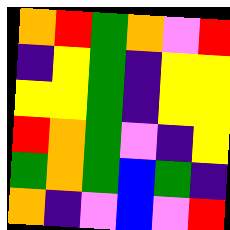[["orange", "red", "green", "orange", "violet", "red"], ["indigo", "yellow", "green", "indigo", "yellow", "yellow"], ["yellow", "yellow", "green", "indigo", "yellow", "yellow"], ["red", "orange", "green", "violet", "indigo", "yellow"], ["green", "orange", "green", "blue", "green", "indigo"], ["orange", "indigo", "violet", "blue", "violet", "red"]]